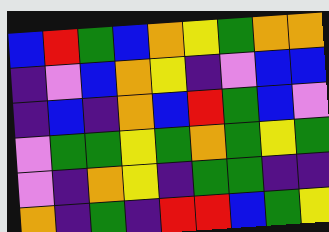[["blue", "red", "green", "blue", "orange", "yellow", "green", "orange", "orange"], ["indigo", "violet", "blue", "orange", "yellow", "indigo", "violet", "blue", "blue"], ["indigo", "blue", "indigo", "orange", "blue", "red", "green", "blue", "violet"], ["violet", "green", "green", "yellow", "green", "orange", "green", "yellow", "green"], ["violet", "indigo", "orange", "yellow", "indigo", "green", "green", "indigo", "indigo"], ["orange", "indigo", "green", "indigo", "red", "red", "blue", "green", "yellow"]]